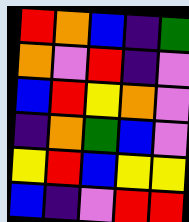[["red", "orange", "blue", "indigo", "green"], ["orange", "violet", "red", "indigo", "violet"], ["blue", "red", "yellow", "orange", "violet"], ["indigo", "orange", "green", "blue", "violet"], ["yellow", "red", "blue", "yellow", "yellow"], ["blue", "indigo", "violet", "red", "red"]]